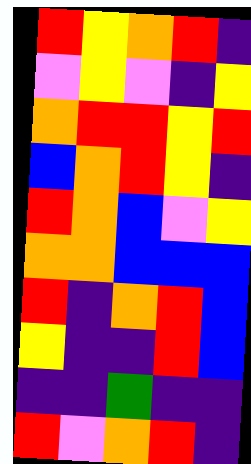[["red", "yellow", "orange", "red", "indigo"], ["violet", "yellow", "violet", "indigo", "yellow"], ["orange", "red", "red", "yellow", "red"], ["blue", "orange", "red", "yellow", "indigo"], ["red", "orange", "blue", "violet", "yellow"], ["orange", "orange", "blue", "blue", "blue"], ["red", "indigo", "orange", "red", "blue"], ["yellow", "indigo", "indigo", "red", "blue"], ["indigo", "indigo", "green", "indigo", "indigo"], ["red", "violet", "orange", "red", "indigo"]]